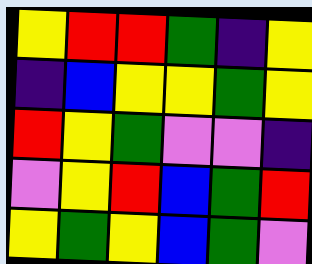[["yellow", "red", "red", "green", "indigo", "yellow"], ["indigo", "blue", "yellow", "yellow", "green", "yellow"], ["red", "yellow", "green", "violet", "violet", "indigo"], ["violet", "yellow", "red", "blue", "green", "red"], ["yellow", "green", "yellow", "blue", "green", "violet"]]